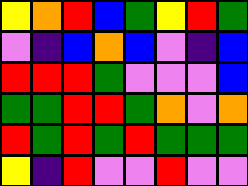[["yellow", "orange", "red", "blue", "green", "yellow", "red", "green"], ["violet", "indigo", "blue", "orange", "blue", "violet", "indigo", "blue"], ["red", "red", "red", "green", "violet", "violet", "violet", "blue"], ["green", "green", "red", "red", "green", "orange", "violet", "orange"], ["red", "green", "red", "green", "red", "green", "green", "green"], ["yellow", "indigo", "red", "violet", "violet", "red", "violet", "violet"]]